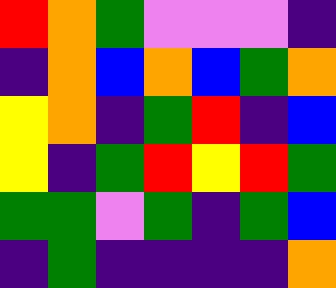[["red", "orange", "green", "violet", "violet", "violet", "indigo"], ["indigo", "orange", "blue", "orange", "blue", "green", "orange"], ["yellow", "orange", "indigo", "green", "red", "indigo", "blue"], ["yellow", "indigo", "green", "red", "yellow", "red", "green"], ["green", "green", "violet", "green", "indigo", "green", "blue"], ["indigo", "green", "indigo", "indigo", "indigo", "indigo", "orange"]]